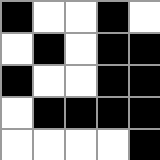[["black", "white", "white", "black", "white"], ["white", "black", "white", "black", "black"], ["black", "white", "white", "black", "black"], ["white", "black", "black", "black", "black"], ["white", "white", "white", "white", "black"]]